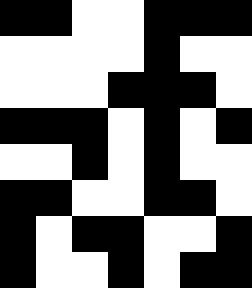[["black", "black", "white", "white", "black", "black", "black"], ["white", "white", "white", "white", "black", "white", "white"], ["white", "white", "white", "black", "black", "black", "white"], ["black", "black", "black", "white", "black", "white", "black"], ["white", "white", "black", "white", "black", "white", "white"], ["black", "black", "white", "white", "black", "black", "white"], ["black", "white", "black", "black", "white", "white", "black"], ["black", "white", "white", "black", "white", "black", "black"]]